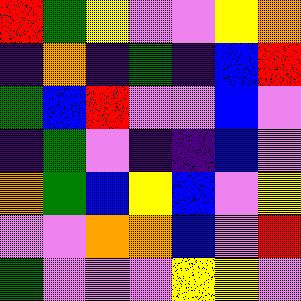[["red", "green", "yellow", "violet", "violet", "yellow", "orange"], ["indigo", "orange", "indigo", "green", "indigo", "blue", "red"], ["green", "blue", "red", "violet", "violet", "blue", "violet"], ["indigo", "green", "violet", "indigo", "indigo", "blue", "violet"], ["orange", "green", "blue", "yellow", "blue", "violet", "yellow"], ["violet", "violet", "orange", "orange", "blue", "violet", "red"], ["green", "violet", "violet", "violet", "yellow", "yellow", "violet"]]